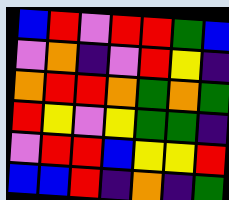[["blue", "red", "violet", "red", "red", "green", "blue"], ["violet", "orange", "indigo", "violet", "red", "yellow", "indigo"], ["orange", "red", "red", "orange", "green", "orange", "green"], ["red", "yellow", "violet", "yellow", "green", "green", "indigo"], ["violet", "red", "red", "blue", "yellow", "yellow", "red"], ["blue", "blue", "red", "indigo", "orange", "indigo", "green"]]